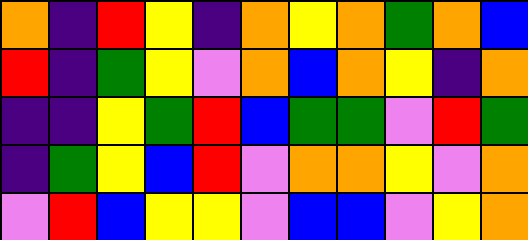[["orange", "indigo", "red", "yellow", "indigo", "orange", "yellow", "orange", "green", "orange", "blue"], ["red", "indigo", "green", "yellow", "violet", "orange", "blue", "orange", "yellow", "indigo", "orange"], ["indigo", "indigo", "yellow", "green", "red", "blue", "green", "green", "violet", "red", "green"], ["indigo", "green", "yellow", "blue", "red", "violet", "orange", "orange", "yellow", "violet", "orange"], ["violet", "red", "blue", "yellow", "yellow", "violet", "blue", "blue", "violet", "yellow", "orange"]]